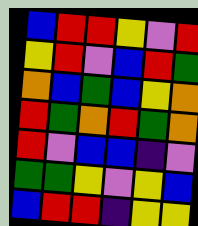[["blue", "red", "red", "yellow", "violet", "red"], ["yellow", "red", "violet", "blue", "red", "green"], ["orange", "blue", "green", "blue", "yellow", "orange"], ["red", "green", "orange", "red", "green", "orange"], ["red", "violet", "blue", "blue", "indigo", "violet"], ["green", "green", "yellow", "violet", "yellow", "blue"], ["blue", "red", "red", "indigo", "yellow", "yellow"]]